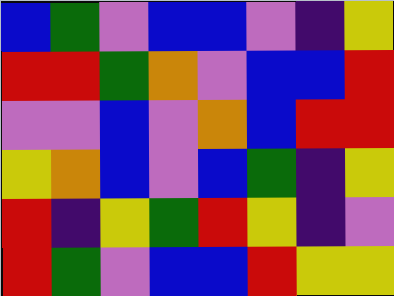[["blue", "green", "violet", "blue", "blue", "violet", "indigo", "yellow"], ["red", "red", "green", "orange", "violet", "blue", "blue", "red"], ["violet", "violet", "blue", "violet", "orange", "blue", "red", "red"], ["yellow", "orange", "blue", "violet", "blue", "green", "indigo", "yellow"], ["red", "indigo", "yellow", "green", "red", "yellow", "indigo", "violet"], ["red", "green", "violet", "blue", "blue", "red", "yellow", "yellow"]]